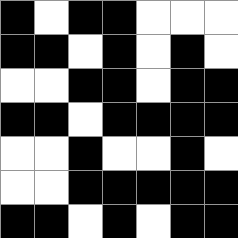[["black", "white", "black", "black", "white", "white", "white"], ["black", "black", "white", "black", "white", "black", "white"], ["white", "white", "black", "black", "white", "black", "black"], ["black", "black", "white", "black", "black", "black", "black"], ["white", "white", "black", "white", "white", "black", "white"], ["white", "white", "black", "black", "black", "black", "black"], ["black", "black", "white", "black", "white", "black", "black"]]